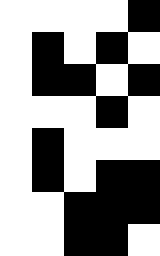[["white", "white", "white", "white", "black"], ["white", "black", "white", "black", "white"], ["white", "black", "black", "white", "black"], ["white", "white", "white", "black", "white"], ["white", "black", "white", "white", "white"], ["white", "black", "white", "black", "black"], ["white", "white", "black", "black", "black"], ["white", "white", "black", "black", "white"]]